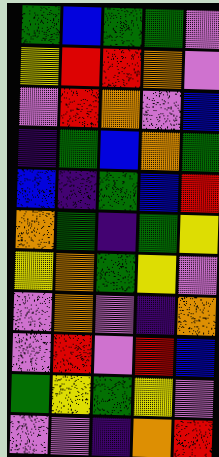[["green", "blue", "green", "green", "violet"], ["yellow", "red", "red", "orange", "violet"], ["violet", "red", "orange", "violet", "blue"], ["indigo", "green", "blue", "orange", "green"], ["blue", "indigo", "green", "blue", "red"], ["orange", "green", "indigo", "green", "yellow"], ["yellow", "orange", "green", "yellow", "violet"], ["violet", "orange", "violet", "indigo", "orange"], ["violet", "red", "violet", "red", "blue"], ["green", "yellow", "green", "yellow", "violet"], ["violet", "violet", "indigo", "orange", "red"]]